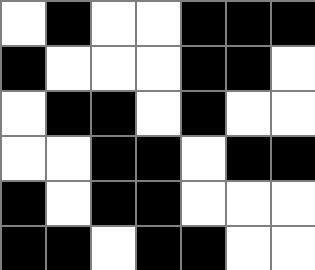[["white", "black", "white", "white", "black", "black", "black"], ["black", "white", "white", "white", "black", "black", "white"], ["white", "black", "black", "white", "black", "white", "white"], ["white", "white", "black", "black", "white", "black", "black"], ["black", "white", "black", "black", "white", "white", "white"], ["black", "black", "white", "black", "black", "white", "white"]]